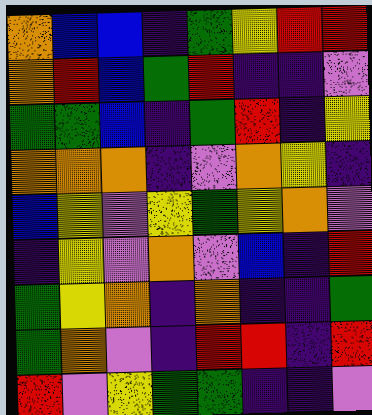[["orange", "blue", "blue", "indigo", "green", "yellow", "red", "red"], ["orange", "red", "blue", "green", "red", "indigo", "indigo", "violet"], ["green", "green", "blue", "indigo", "green", "red", "indigo", "yellow"], ["orange", "orange", "orange", "indigo", "violet", "orange", "yellow", "indigo"], ["blue", "yellow", "violet", "yellow", "green", "yellow", "orange", "violet"], ["indigo", "yellow", "violet", "orange", "violet", "blue", "indigo", "red"], ["green", "yellow", "orange", "indigo", "orange", "indigo", "indigo", "green"], ["green", "orange", "violet", "indigo", "red", "red", "indigo", "red"], ["red", "violet", "yellow", "green", "green", "indigo", "indigo", "violet"]]